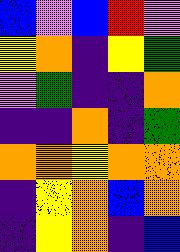[["blue", "violet", "blue", "red", "violet"], ["yellow", "orange", "indigo", "yellow", "green"], ["violet", "green", "indigo", "indigo", "orange"], ["indigo", "indigo", "orange", "indigo", "green"], ["orange", "orange", "yellow", "orange", "orange"], ["indigo", "yellow", "orange", "blue", "orange"], ["indigo", "yellow", "orange", "indigo", "blue"]]